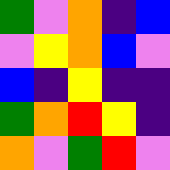[["green", "violet", "orange", "indigo", "blue"], ["violet", "yellow", "orange", "blue", "violet"], ["blue", "indigo", "yellow", "indigo", "indigo"], ["green", "orange", "red", "yellow", "indigo"], ["orange", "violet", "green", "red", "violet"]]